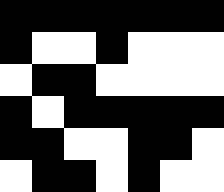[["black", "black", "black", "black", "black", "black", "black"], ["black", "white", "white", "black", "white", "white", "white"], ["white", "black", "black", "white", "white", "white", "white"], ["black", "white", "black", "black", "black", "black", "black"], ["black", "black", "white", "white", "black", "black", "white"], ["white", "black", "black", "white", "black", "white", "white"]]